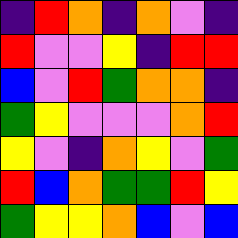[["indigo", "red", "orange", "indigo", "orange", "violet", "indigo"], ["red", "violet", "violet", "yellow", "indigo", "red", "red"], ["blue", "violet", "red", "green", "orange", "orange", "indigo"], ["green", "yellow", "violet", "violet", "violet", "orange", "red"], ["yellow", "violet", "indigo", "orange", "yellow", "violet", "green"], ["red", "blue", "orange", "green", "green", "red", "yellow"], ["green", "yellow", "yellow", "orange", "blue", "violet", "blue"]]